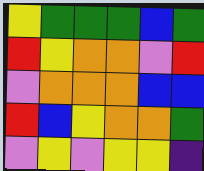[["yellow", "green", "green", "green", "blue", "green"], ["red", "yellow", "orange", "orange", "violet", "red"], ["violet", "orange", "orange", "orange", "blue", "blue"], ["red", "blue", "yellow", "orange", "orange", "green"], ["violet", "yellow", "violet", "yellow", "yellow", "indigo"]]